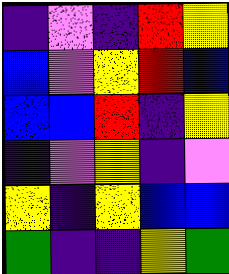[["indigo", "violet", "indigo", "red", "yellow"], ["blue", "violet", "yellow", "red", "blue"], ["blue", "blue", "red", "indigo", "yellow"], ["indigo", "violet", "yellow", "indigo", "violet"], ["yellow", "indigo", "yellow", "blue", "blue"], ["green", "indigo", "indigo", "yellow", "green"]]